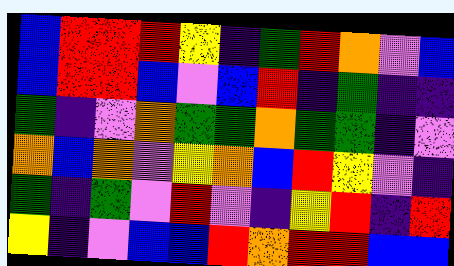[["blue", "red", "red", "red", "yellow", "indigo", "green", "red", "orange", "violet", "blue"], ["blue", "red", "red", "blue", "violet", "blue", "red", "indigo", "green", "indigo", "indigo"], ["green", "indigo", "violet", "orange", "green", "green", "orange", "green", "green", "indigo", "violet"], ["orange", "blue", "orange", "violet", "yellow", "orange", "blue", "red", "yellow", "violet", "indigo"], ["green", "indigo", "green", "violet", "red", "violet", "indigo", "yellow", "red", "indigo", "red"], ["yellow", "indigo", "violet", "blue", "blue", "red", "orange", "red", "red", "blue", "blue"]]